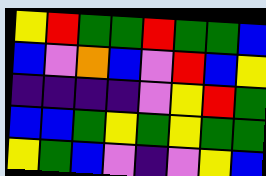[["yellow", "red", "green", "green", "red", "green", "green", "blue"], ["blue", "violet", "orange", "blue", "violet", "red", "blue", "yellow"], ["indigo", "indigo", "indigo", "indigo", "violet", "yellow", "red", "green"], ["blue", "blue", "green", "yellow", "green", "yellow", "green", "green"], ["yellow", "green", "blue", "violet", "indigo", "violet", "yellow", "blue"]]